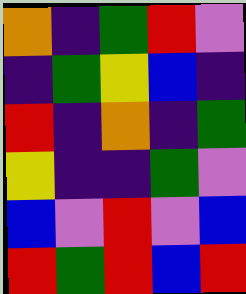[["orange", "indigo", "green", "red", "violet"], ["indigo", "green", "yellow", "blue", "indigo"], ["red", "indigo", "orange", "indigo", "green"], ["yellow", "indigo", "indigo", "green", "violet"], ["blue", "violet", "red", "violet", "blue"], ["red", "green", "red", "blue", "red"]]